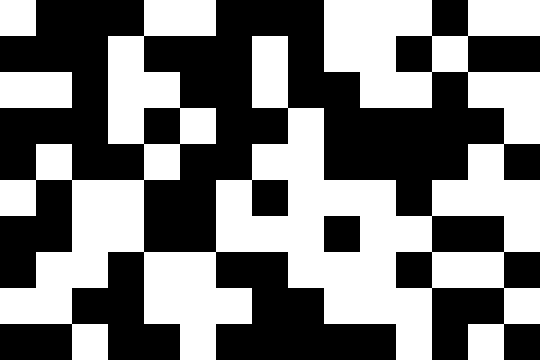[["white", "black", "black", "black", "white", "white", "black", "black", "black", "white", "white", "white", "black", "white", "white"], ["black", "black", "black", "white", "black", "black", "black", "white", "black", "white", "white", "black", "white", "black", "black"], ["white", "white", "black", "white", "white", "black", "black", "white", "black", "black", "white", "white", "black", "white", "white"], ["black", "black", "black", "white", "black", "white", "black", "black", "white", "black", "black", "black", "black", "black", "white"], ["black", "white", "black", "black", "white", "black", "black", "white", "white", "black", "black", "black", "black", "white", "black"], ["white", "black", "white", "white", "black", "black", "white", "black", "white", "white", "white", "black", "white", "white", "white"], ["black", "black", "white", "white", "black", "black", "white", "white", "white", "black", "white", "white", "black", "black", "white"], ["black", "white", "white", "black", "white", "white", "black", "black", "white", "white", "white", "black", "white", "white", "black"], ["white", "white", "black", "black", "white", "white", "white", "black", "black", "white", "white", "white", "black", "black", "white"], ["black", "black", "white", "black", "black", "white", "black", "black", "black", "black", "black", "white", "black", "white", "black"]]